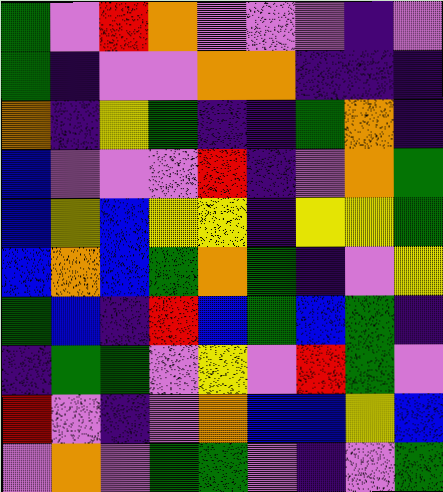[["green", "violet", "red", "orange", "violet", "violet", "violet", "indigo", "violet"], ["green", "indigo", "violet", "violet", "orange", "orange", "indigo", "indigo", "indigo"], ["orange", "indigo", "yellow", "green", "indigo", "indigo", "green", "orange", "indigo"], ["blue", "violet", "violet", "violet", "red", "indigo", "violet", "orange", "green"], ["blue", "yellow", "blue", "yellow", "yellow", "indigo", "yellow", "yellow", "green"], ["blue", "orange", "blue", "green", "orange", "green", "indigo", "violet", "yellow"], ["green", "blue", "indigo", "red", "blue", "green", "blue", "green", "indigo"], ["indigo", "green", "green", "violet", "yellow", "violet", "red", "green", "violet"], ["red", "violet", "indigo", "violet", "orange", "blue", "blue", "yellow", "blue"], ["violet", "orange", "violet", "green", "green", "violet", "indigo", "violet", "green"]]